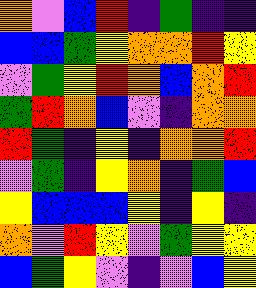[["orange", "violet", "blue", "red", "indigo", "green", "indigo", "indigo"], ["blue", "blue", "green", "yellow", "orange", "orange", "red", "yellow"], ["violet", "green", "yellow", "red", "orange", "blue", "orange", "red"], ["green", "red", "orange", "blue", "violet", "indigo", "orange", "orange"], ["red", "green", "indigo", "yellow", "indigo", "orange", "orange", "red"], ["violet", "green", "indigo", "yellow", "orange", "indigo", "green", "blue"], ["yellow", "blue", "blue", "blue", "yellow", "indigo", "yellow", "indigo"], ["orange", "violet", "red", "yellow", "violet", "green", "yellow", "yellow"], ["blue", "green", "yellow", "violet", "indigo", "violet", "blue", "yellow"]]